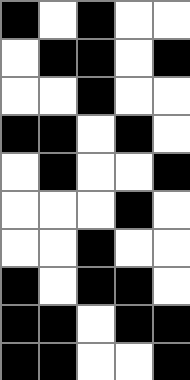[["black", "white", "black", "white", "white"], ["white", "black", "black", "white", "black"], ["white", "white", "black", "white", "white"], ["black", "black", "white", "black", "white"], ["white", "black", "white", "white", "black"], ["white", "white", "white", "black", "white"], ["white", "white", "black", "white", "white"], ["black", "white", "black", "black", "white"], ["black", "black", "white", "black", "black"], ["black", "black", "white", "white", "black"]]